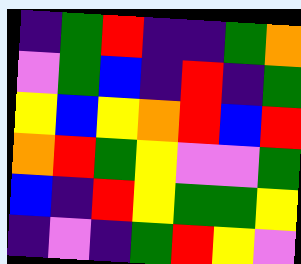[["indigo", "green", "red", "indigo", "indigo", "green", "orange"], ["violet", "green", "blue", "indigo", "red", "indigo", "green"], ["yellow", "blue", "yellow", "orange", "red", "blue", "red"], ["orange", "red", "green", "yellow", "violet", "violet", "green"], ["blue", "indigo", "red", "yellow", "green", "green", "yellow"], ["indigo", "violet", "indigo", "green", "red", "yellow", "violet"]]